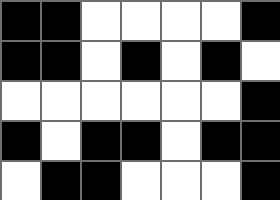[["black", "black", "white", "white", "white", "white", "black"], ["black", "black", "white", "black", "white", "black", "white"], ["white", "white", "white", "white", "white", "white", "black"], ["black", "white", "black", "black", "white", "black", "black"], ["white", "black", "black", "white", "white", "white", "black"]]